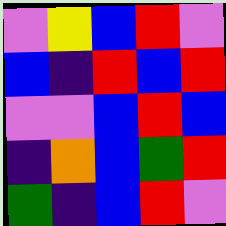[["violet", "yellow", "blue", "red", "violet"], ["blue", "indigo", "red", "blue", "red"], ["violet", "violet", "blue", "red", "blue"], ["indigo", "orange", "blue", "green", "red"], ["green", "indigo", "blue", "red", "violet"]]